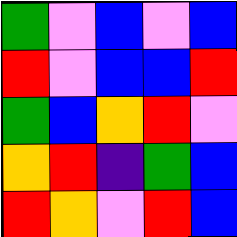[["green", "violet", "blue", "violet", "blue"], ["red", "violet", "blue", "blue", "red"], ["green", "blue", "orange", "red", "violet"], ["orange", "red", "indigo", "green", "blue"], ["red", "orange", "violet", "red", "blue"]]